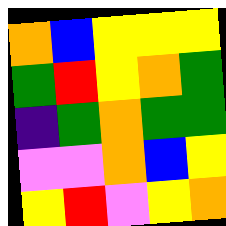[["orange", "blue", "yellow", "yellow", "yellow"], ["green", "red", "yellow", "orange", "green"], ["indigo", "green", "orange", "green", "green"], ["violet", "violet", "orange", "blue", "yellow"], ["yellow", "red", "violet", "yellow", "orange"]]